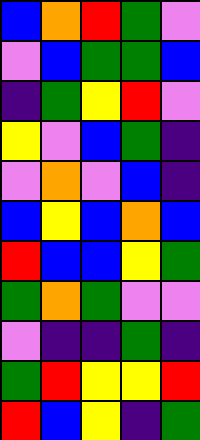[["blue", "orange", "red", "green", "violet"], ["violet", "blue", "green", "green", "blue"], ["indigo", "green", "yellow", "red", "violet"], ["yellow", "violet", "blue", "green", "indigo"], ["violet", "orange", "violet", "blue", "indigo"], ["blue", "yellow", "blue", "orange", "blue"], ["red", "blue", "blue", "yellow", "green"], ["green", "orange", "green", "violet", "violet"], ["violet", "indigo", "indigo", "green", "indigo"], ["green", "red", "yellow", "yellow", "red"], ["red", "blue", "yellow", "indigo", "green"]]